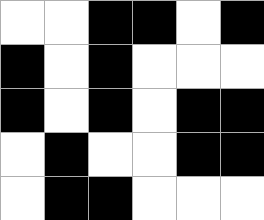[["white", "white", "black", "black", "white", "black"], ["black", "white", "black", "white", "white", "white"], ["black", "white", "black", "white", "black", "black"], ["white", "black", "white", "white", "black", "black"], ["white", "black", "black", "white", "white", "white"]]